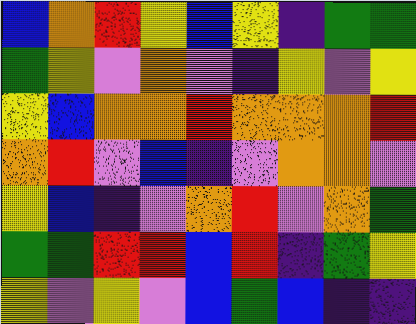[["blue", "orange", "red", "yellow", "blue", "yellow", "indigo", "green", "green"], ["green", "yellow", "violet", "orange", "violet", "indigo", "yellow", "violet", "yellow"], ["yellow", "blue", "orange", "orange", "red", "orange", "orange", "orange", "red"], ["orange", "red", "violet", "blue", "indigo", "violet", "orange", "orange", "violet"], ["yellow", "blue", "indigo", "violet", "orange", "red", "violet", "orange", "green"], ["green", "green", "red", "red", "blue", "red", "indigo", "green", "yellow"], ["yellow", "violet", "yellow", "violet", "blue", "green", "blue", "indigo", "indigo"]]